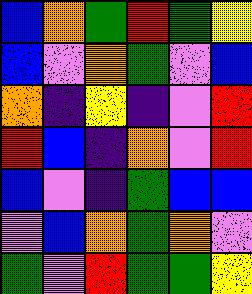[["blue", "orange", "green", "red", "green", "yellow"], ["blue", "violet", "orange", "green", "violet", "blue"], ["orange", "indigo", "yellow", "indigo", "violet", "red"], ["red", "blue", "indigo", "orange", "violet", "red"], ["blue", "violet", "indigo", "green", "blue", "blue"], ["violet", "blue", "orange", "green", "orange", "violet"], ["green", "violet", "red", "green", "green", "yellow"]]